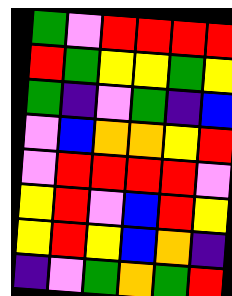[["green", "violet", "red", "red", "red", "red"], ["red", "green", "yellow", "yellow", "green", "yellow"], ["green", "indigo", "violet", "green", "indigo", "blue"], ["violet", "blue", "orange", "orange", "yellow", "red"], ["violet", "red", "red", "red", "red", "violet"], ["yellow", "red", "violet", "blue", "red", "yellow"], ["yellow", "red", "yellow", "blue", "orange", "indigo"], ["indigo", "violet", "green", "orange", "green", "red"]]